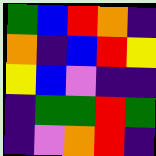[["green", "blue", "red", "orange", "indigo"], ["orange", "indigo", "blue", "red", "yellow"], ["yellow", "blue", "violet", "indigo", "indigo"], ["indigo", "green", "green", "red", "green"], ["indigo", "violet", "orange", "red", "indigo"]]